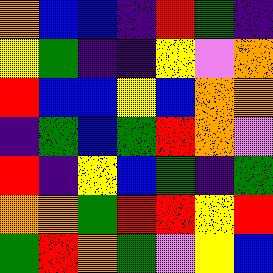[["orange", "blue", "blue", "indigo", "red", "green", "indigo"], ["yellow", "green", "indigo", "indigo", "yellow", "violet", "orange"], ["red", "blue", "blue", "yellow", "blue", "orange", "orange"], ["indigo", "green", "blue", "green", "red", "orange", "violet"], ["red", "indigo", "yellow", "blue", "green", "indigo", "green"], ["orange", "orange", "green", "red", "red", "yellow", "red"], ["green", "red", "orange", "green", "violet", "yellow", "blue"]]